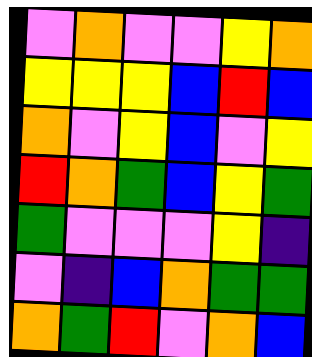[["violet", "orange", "violet", "violet", "yellow", "orange"], ["yellow", "yellow", "yellow", "blue", "red", "blue"], ["orange", "violet", "yellow", "blue", "violet", "yellow"], ["red", "orange", "green", "blue", "yellow", "green"], ["green", "violet", "violet", "violet", "yellow", "indigo"], ["violet", "indigo", "blue", "orange", "green", "green"], ["orange", "green", "red", "violet", "orange", "blue"]]